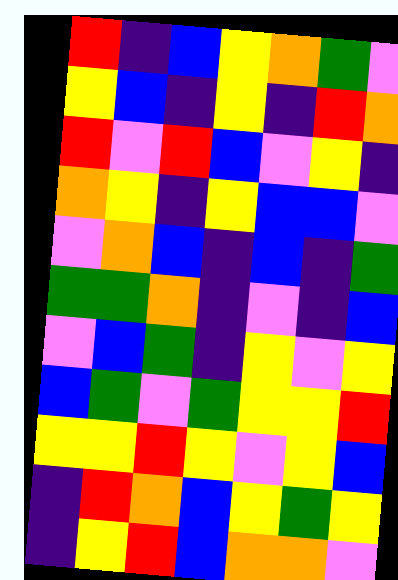[["red", "indigo", "blue", "yellow", "orange", "green", "violet"], ["yellow", "blue", "indigo", "yellow", "indigo", "red", "orange"], ["red", "violet", "red", "blue", "violet", "yellow", "indigo"], ["orange", "yellow", "indigo", "yellow", "blue", "blue", "violet"], ["violet", "orange", "blue", "indigo", "blue", "indigo", "green"], ["green", "green", "orange", "indigo", "violet", "indigo", "blue"], ["violet", "blue", "green", "indigo", "yellow", "violet", "yellow"], ["blue", "green", "violet", "green", "yellow", "yellow", "red"], ["yellow", "yellow", "red", "yellow", "violet", "yellow", "blue"], ["indigo", "red", "orange", "blue", "yellow", "green", "yellow"], ["indigo", "yellow", "red", "blue", "orange", "orange", "violet"]]